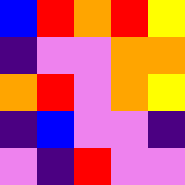[["blue", "red", "orange", "red", "yellow"], ["indigo", "violet", "violet", "orange", "orange"], ["orange", "red", "violet", "orange", "yellow"], ["indigo", "blue", "violet", "violet", "indigo"], ["violet", "indigo", "red", "violet", "violet"]]